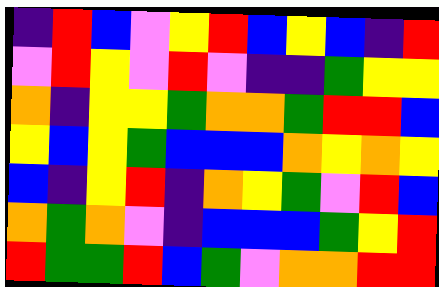[["indigo", "red", "blue", "violet", "yellow", "red", "blue", "yellow", "blue", "indigo", "red"], ["violet", "red", "yellow", "violet", "red", "violet", "indigo", "indigo", "green", "yellow", "yellow"], ["orange", "indigo", "yellow", "yellow", "green", "orange", "orange", "green", "red", "red", "blue"], ["yellow", "blue", "yellow", "green", "blue", "blue", "blue", "orange", "yellow", "orange", "yellow"], ["blue", "indigo", "yellow", "red", "indigo", "orange", "yellow", "green", "violet", "red", "blue"], ["orange", "green", "orange", "violet", "indigo", "blue", "blue", "blue", "green", "yellow", "red"], ["red", "green", "green", "red", "blue", "green", "violet", "orange", "orange", "red", "red"]]